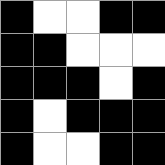[["black", "white", "white", "black", "black"], ["black", "black", "white", "white", "white"], ["black", "black", "black", "white", "black"], ["black", "white", "black", "black", "black"], ["black", "white", "white", "black", "black"]]